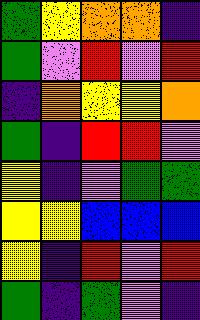[["green", "yellow", "orange", "orange", "indigo"], ["green", "violet", "red", "violet", "red"], ["indigo", "orange", "yellow", "yellow", "orange"], ["green", "indigo", "red", "red", "violet"], ["yellow", "indigo", "violet", "green", "green"], ["yellow", "yellow", "blue", "blue", "blue"], ["yellow", "indigo", "red", "violet", "red"], ["green", "indigo", "green", "violet", "indigo"]]